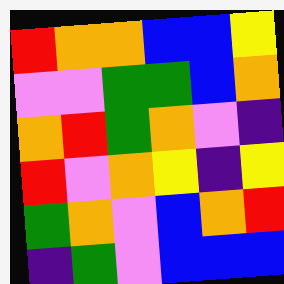[["red", "orange", "orange", "blue", "blue", "yellow"], ["violet", "violet", "green", "green", "blue", "orange"], ["orange", "red", "green", "orange", "violet", "indigo"], ["red", "violet", "orange", "yellow", "indigo", "yellow"], ["green", "orange", "violet", "blue", "orange", "red"], ["indigo", "green", "violet", "blue", "blue", "blue"]]